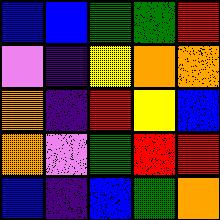[["blue", "blue", "green", "green", "red"], ["violet", "indigo", "yellow", "orange", "orange"], ["orange", "indigo", "red", "yellow", "blue"], ["orange", "violet", "green", "red", "red"], ["blue", "indigo", "blue", "green", "orange"]]